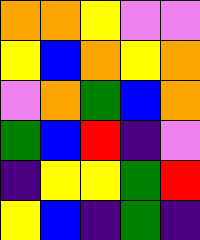[["orange", "orange", "yellow", "violet", "violet"], ["yellow", "blue", "orange", "yellow", "orange"], ["violet", "orange", "green", "blue", "orange"], ["green", "blue", "red", "indigo", "violet"], ["indigo", "yellow", "yellow", "green", "red"], ["yellow", "blue", "indigo", "green", "indigo"]]